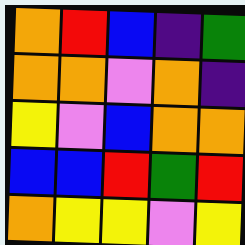[["orange", "red", "blue", "indigo", "green"], ["orange", "orange", "violet", "orange", "indigo"], ["yellow", "violet", "blue", "orange", "orange"], ["blue", "blue", "red", "green", "red"], ["orange", "yellow", "yellow", "violet", "yellow"]]